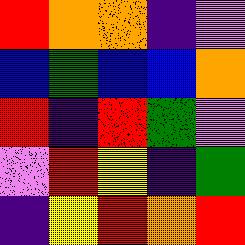[["red", "orange", "orange", "indigo", "violet"], ["blue", "green", "blue", "blue", "orange"], ["red", "indigo", "red", "green", "violet"], ["violet", "red", "yellow", "indigo", "green"], ["indigo", "yellow", "red", "orange", "red"]]